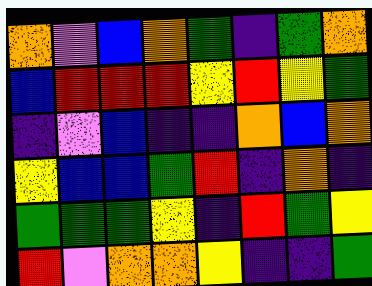[["orange", "violet", "blue", "orange", "green", "indigo", "green", "orange"], ["blue", "red", "red", "red", "yellow", "red", "yellow", "green"], ["indigo", "violet", "blue", "indigo", "indigo", "orange", "blue", "orange"], ["yellow", "blue", "blue", "green", "red", "indigo", "orange", "indigo"], ["green", "green", "green", "yellow", "indigo", "red", "green", "yellow"], ["red", "violet", "orange", "orange", "yellow", "indigo", "indigo", "green"]]